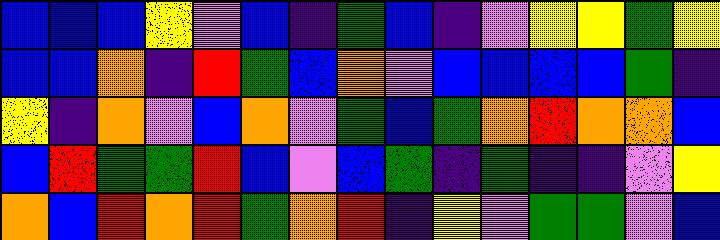[["blue", "blue", "blue", "yellow", "violet", "blue", "indigo", "green", "blue", "indigo", "violet", "yellow", "yellow", "green", "yellow"], ["blue", "blue", "orange", "indigo", "red", "green", "blue", "orange", "violet", "blue", "blue", "blue", "blue", "green", "indigo"], ["yellow", "indigo", "orange", "violet", "blue", "orange", "violet", "green", "blue", "green", "orange", "red", "orange", "orange", "blue"], ["blue", "red", "green", "green", "red", "blue", "violet", "blue", "green", "indigo", "green", "indigo", "indigo", "violet", "yellow"], ["orange", "blue", "red", "orange", "red", "green", "orange", "red", "indigo", "yellow", "violet", "green", "green", "violet", "blue"]]